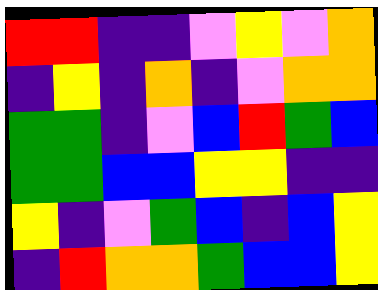[["red", "red", "indigo", "indigo", "violet", "yellow", "violet", "orange"], ["indigo", "yellow", "indigo", "orange", "indigo", "violet", "orange", "orange"], ["green", "green", "indigo", "violet", "blue", "red", "green", "blue"], ["green", "green", "blue", "blue", "yellow", "yellow", "indigo", "indigo"], ["yellow", "indigo", "violet", "green", "blue", "indigo", "blue", "yellow"], ["indigo", "red", "orange", "orange", "green", "blue", "blue", "yellow"]]